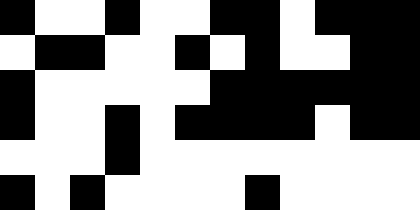[["black", "white", "white", "black", "white", "white", "black", "black", "white", "black", "black", "black"], ["white", "black", "black", "white", "white", "black", "white", "black", "white", "white", "black", "black"], ["black", "white", "white", "white", "white", "white", "black", "black", "black", "black", "black", "black"], ["black", "white", "white", "black", "white", "black", "black", "black", "black", "white", "black", "black"], ["white", "white", "white", "black", "white", "white", "white", "white", "white", "white", "white", "white"], ["black", "white", "black", "white", "white", "white", "white", "black", "white", "white", "white", "white"]]